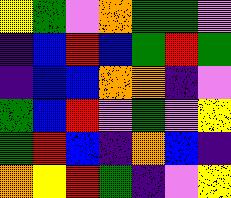[["yellow", "green", "violet", "orange", "green", "green", "violet"], ["indigo", "blue", "red", "blue", "green", "red", "green"], ["indigo", "blue", "blue", "orange", "orange", "indigo", "violet"], ["green", "blue", "red", "violet", "green", "violet", "yellow"], ["green", "red", "blue", "indigo", "orange", "blue", "indigo"], ["orange", "yellow", "red", "green", "indigo", "violet", "yellow"]]